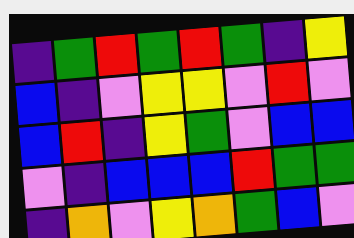[["indigo", "green", "red", "green", "red", "green", "indigo", "yellow"], ["blue", "indigo", "violet", "yellow", "yellow", "violet", "red", "violet"], ["blue", "red", "indigo", "yellow", "green", "violet", "blue", "blue"], ["violet", "indigo", "blue", "blue", "blue", "red", "green", "green"], ["indigo", "orange", "violet", "yellow", "orange", "green", "blue", "violet"]]